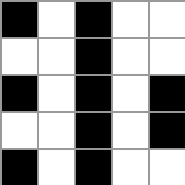[["black", "white", "black", "white", "white"], ["white", "white", "black", "white", "white"], ["black", "white", "black", "white", "black"], ["white", "white", "black", "white", "black"], ["black", "white", "black", "white", "white"]]